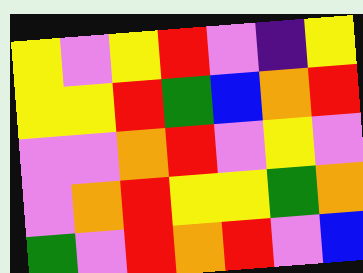[["yellow", "violet", "yellow", "red", "violet", "indigo", "yellow"], ["yellow", "yellow", "red", "green", "blue", "orange", "red"], ["violet", "violet", "orange", "red", "violet", "yellow", "violet"], ["violet", "orange", "red", "yellow", "yellow", "green", "orange"], ["green", "violet", "red", "orange", "red", "violet", "blue"]]